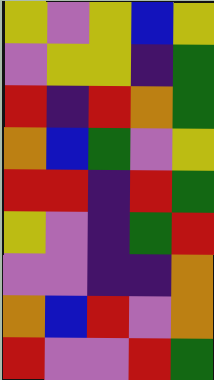[["yellow", "violet", "yellow", "blue", "yellow"], ["violet", "yellow", "yellow", "indigo", "green"], ["red", "indigo", "red", "orange", "green"], ["orange", "blue", "green", "violet", "yellow"], ["red", "red", "indigo", "red", "green"], ["yellow", "violet", "indigo", "green", "red"], ["violet", "violet", "indigo", "indigo", "orange"], ["orange", "blue", "red", "violet", "orange"], ["red", "violet", "violet", "red", "green"]]